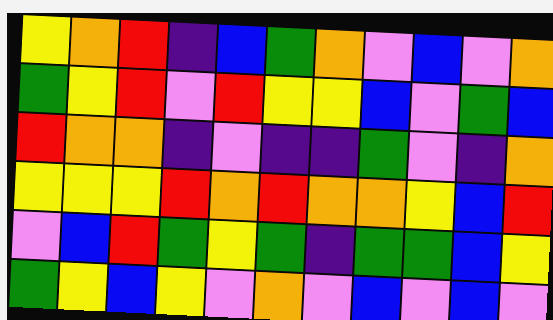[["yellow", "orange", "red", "indigo", "blue", "green", "orange", "violet", "blue", "violet", "orange"], ["green", "yellow", "red", "violet", "red", "yellow", "yellow", "blue", "violet", "green", "blue"], ["red", "orange", "orange", "indigo", "violet", "indigo", "indigo", "green", "violet", "indigo", "orange"], ["yellow", "yellow", "yellow", "red", "orange", "red", "orange", "orange", "yellow", "blue", "red"], ["violet", "blue", "red", "green", "yellow", "green", "indigo", "green", "green", "blue", "yellow"], ["green", "yellow", "blue", "yellow", "violet", "orange", "violet", "blue", "violet", "blue", "violet"]]